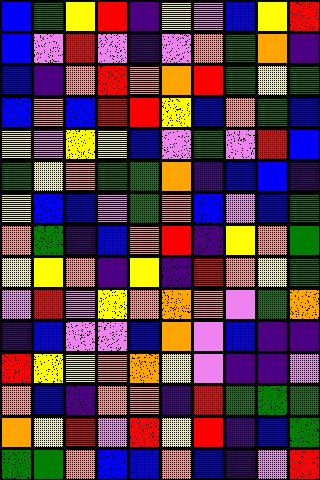[["blue", "green", "yellow", "red", "indigo", "yellow", "violet", "blue", "yellow", "red"], ["blue", "violet", "red", "violet", "indigo", "violet", "orange", "green", "orange", "indigo"], ["blue", "indigo", "orange", "red", "orange", "orange", "red", "green", "yellow", "green"], ["blue", "orange", "blue", "red", "red", "yellow", "blue", "orange", "green", "blue"], ["yellow", "violet", "yellow", "yellow", "blue", "violet", "green", "violet", "red", "blue"], ["green", "yellow", "orange", "green", "green", "orange", "indigo", "blue", "blue", "indigo"], ["yellow", "blue", "blue", "violet", "green", "orange", "blue", "violet", "blue", "green"], ["orange", "green", "indigo", "blue", "orange", "red", "indigo", "yellow", "orange", "green"], ["yellow", "yellow", "orange", "indigo", "yellow", "indigo", "red", "orange", "yellow", "green"], ["violet", "red", "violet", "yellow", "orange", "orange", "orange", "violet", "green", "orange"], ["indigo", "blue", "violet", "violet", "blue", "orange", "violet", "blue", "indigo", "indigo"], ["red", "yellow", "yellow", "orange", "orange", "yellow", "violet", "indigo", "indigo", "violet"], ["orange", "blue", "indigo", "orange", "orange", "indigo", "red", "green", "green", "green"], ["orange", "yellow", "red", "violet", "red", "yellow", "red", "indigo", "blue", "green"], ["green", "green", "orange", "blue", "blue", "orange", "blue", "indigo", "violet", "red"]]